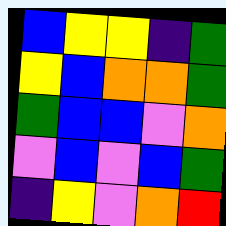[["blue", "yellow", "yellow", "indigo", "green"], ["yellow", "blue", "orange", "orange", "green"], ["green", "blue", "blue", "violet", "orange"], ["violet", "blue", "violet", "blue", "green"], ["indigo", "yellow", "violet", "orange", "red"]]